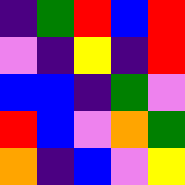[["indigo", "green", "red", "blue", "red"], ["violet", "indigo", "yellow", "indigo", "red"], ["blue", "blue", "indigo", "green", "violet"], ["red", "blue", "violet", "orange", "green"], ["orange", "indigo", "blue", "violet", "yellow"]]